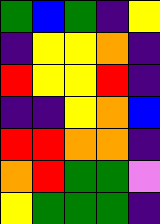[["green", "blue", "green", "indigo", "yellow"], ["indigo", "yellow", "yellow", "orange", "indigo"], ["red", "yellow", "yellow", "red", "indigo"], ["indigo", "indigo", "yellow", "orange", "blue"], ["red", "red", "orange", "orange", "indigo"], ["orange", "red", "green", "green", "violet"], ["yellow", "green", "green", "green", "indigo"]]